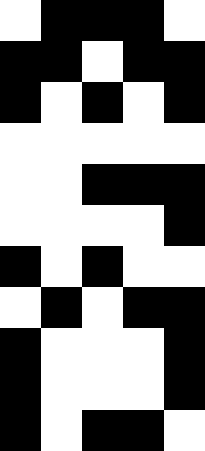[["white", "black", "black", "black", "white"], ["black", "black", "white", "black", "black"], ["black", "white", "black", "white", "black"], ["white", "white", "white", "white", "white"], ["white", "white", "black", "black", "black"], ["white", "white", "white", "white", "black"], ["black", "white", "black", "white", "white"], ["white", "black", "white", "black", "black"], ["black", "white", "white", "white", "black"], ["black", "white", "white", "white", "black"], ["black", "white", "black", "black", "white"]]